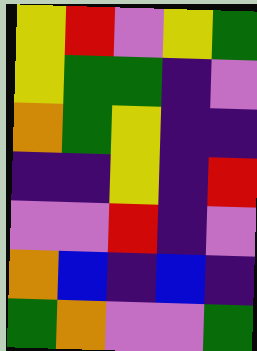[["yellow", "red", "violet", "yellow", "green"], ["yellow", "green", "green", "indigo", "violet"], ["orange", "green", "yellow", "indigo", "indigo"], ["indigo", "indigo", "yellow", "indigo", "red"], ["violet", "violet", "red", "indigo", "violet"], ["orange", "blue", "indigo", "blue", "indigo"], ["green", "orange", "violet", "violet", "green"]]